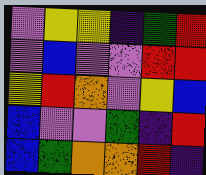[["violet", "yellow", "yellow", "indigo", "green", "red"], ["violet", "blue", "violet", "violet", "red", "red"], ["yellow", "red", "orange", "violet", "yellow", "blue"], ["blue", "violet", "violet", "green", "indigo", "red"], ["blue", "green", "orange", "orange", "red", "indigo"]]